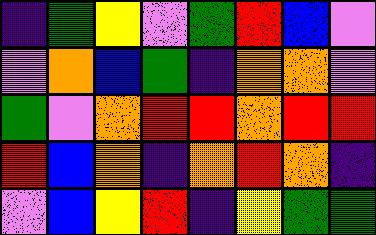[["indigo", "green", "yellow", "violet", "green", "red", "blue", "violet"], ["violet", "orange", "blue", "green", "indigo", "orange", "orange", "violet"], ["green", "violet", "orange", "red", "red", "orange", "red", "red"], ["red", "blue", "orange", "indigo", "orange", "red", "orange", "indigo"], ["violet", "blue", "yellow", "red", "indigo", "yellow", "green", "green"]]